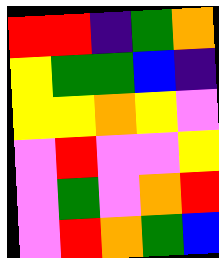[["red", "red", "indigo", "green", "orange"], ["yellow", "green", "green", "blue", "indigo"], ["yellow", "yellow", "orange", "yellow", "violet"], ["violet", "red", "violet", "violet", "yellow"], ["violet", "green", "violet", "orange", "red"], ["violet", "red", "orange", "green", "blue"]]